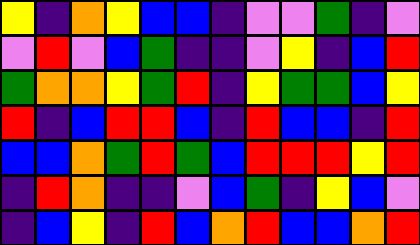[["yellow", "indigo", "orange", "yellow", "blue", "blue", "indigo", "violet", "violet", "green", "indigo", "violet"], ["violet", "red", "violet", "blue", "green", "indigo", "indigo", "violet", "yellow", "indigo", "blue", "red"], ["green", "orange", "orange", "yellow", "green", "red", "indigo", "yellow", "green", "green", "blue", "yellow"], ["red", "indigo", "blue", "red", "red", "blue", "indigo", "red", "blue", "blue", "indigo", "red"], ["blue", "blue", "orange", "green", "red", "green", "blue", "red", "red", "red", "yellow", "red"], ["indigo", "red", "orange", "indigo", "indigo", "violet", "blue", "green", "indigo", "yellow", "blue", "violet"], ["indigo", "blue", "yellow", "indigo", "red", "blue", "orange", "red", "blue", "blue", "orange", "red"]]